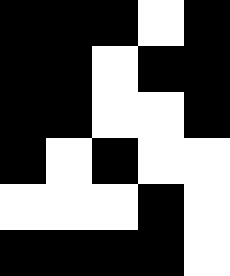[["black", "black", "black", "white", "black"], ["black", "black", "white", "black", "black"], ["black", "black", "white", "white", "black"], ["black", "white", "black", "white", "white"], ["white", "white", "white", "black", "white"], ["black", "black", "black", "black", "white"]]